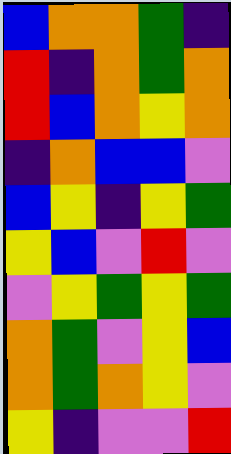[["blue", "orange", "orange", "green", "indigo"], ["red", "indigo", "orange", "green", "orange"], ["red", "blue", "orange", "yellow", "orange"], ["indigo", "orange", "blue", "blue", "violet"], ["blue", "yellow", "indigo", "yellow", "green"], ["yellow", "blue", "violet", "red", "violet"], ["violet", "yellow", "green", "yellow", "green"], ["orange", "green", "violet", "yellow", "blue"], ["orange", "green", "orange", "yellow", "violet"], ["yellow", "indigo", "violet", "violet", "red"]]